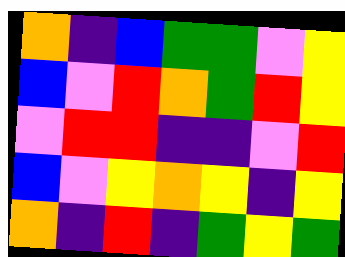[["orange", "indigo", "blue", "green", "green", "violet", "yellow"], ["blue", "violet", "red", "orange", "green", "red", "yellow"], ["violet", "red", "red", "indigo", "indigo", "violet", "red"], ["blue", "violet", "yellow", "orange", "yellow", "indigo", "yellow"], ["orange", "indigo", "red", "indigo", "green", "yellow", "green"]]